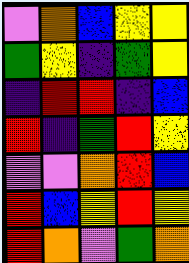[["violet", "orange", "blue", "yellow", "yellow"], ["green", "yellow", "indigo", "green", "yellow"], ["indigo", "red", "red", "indigo", "blue"], ["red", "indigo", "green", "red", "yellow"], ["violet", "violet", "orange", "red", "blue"], ["red", "blue", "yellow", "red", "yellow"], ["red", "orange", "violet", "green", "orange"]]